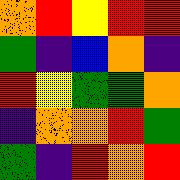[["orange", "red", "yellow", "red", "red"], ["green", "indigo", "blue", "orange", "indigo"], ["red", "yellow", "green", "green", "orange"], ["indigo", "orange", "orange", "red", "green"], ["green", "indigo", "red", "orange", "red"]]